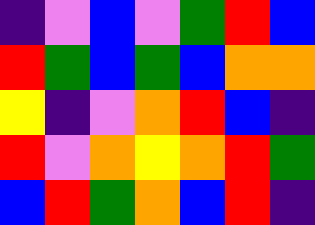[["indigo", "violet", "blue", "violet", "green", "red", "blue"], ["red", "green", "blue", "green", "blue", "orange", "orange"], ["yellow", "indigo", "violet", "orange", "red", "blue", "indigo"], ["red", "violet", "orange", "yellow", "orange", "red", "green"], ["blue", "red", "green", "orange", "blue", "red", "indigo"]]